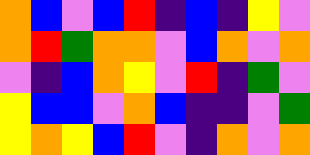[["orange", "blue", "violet", "blue", "red", "indigo", "blue", "indigo", "yellow", "violet"], ["orange", "red", "green", "orange", "orange", "violet", "blue", "orange", "violet", "orange"], ["violet", "indigo", "blue", "orange", "yellow", "violet", "red", "indigo", "green", "violet"], ["yellow", "blue", "blue", "violet", "orange", "blue", "indigo", "indigo", "violet", "green"], ["yellow", "orange", "yellow", "blue", "red", "violet", "indigo", "orange", "violet", "orange"]]